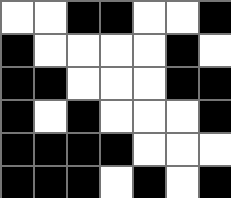[["white", "white", "black", "black", "white", "white", "black"], ["black", "white", "white", "white", "white", "black", "white"], ["black", "black", "white", "white", "white", "black", "black"], ["black", "white", "black", "white", "white", "white", "black"], ["black", "black", "black", "black", "white", "white", "white"], ["black", "black", "black", "white", "black", "white", "black"]]